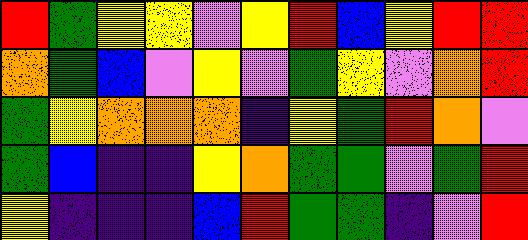[["red", "green", "yellow", "yellow", "violet", "yellow", "red", "blue", "yellow", "red", "red"], ["orange", "green", "blue", "violet", "yellow", "violet", "green", "yellow", "violet", "orange", "red"], ["green", "yellow", "orange", "orange", "orange", "indigo", "yellow", "green", "red", "orange", "violet"], ["green", "blue", "indigo", "indigo", "yellow", "orange", "green", "green", "violet", "green", "red"], ["yellow", "indigo", "indigo", "indigo", "blue", "red", "green", "green", "indigo", "violet", "red"]]